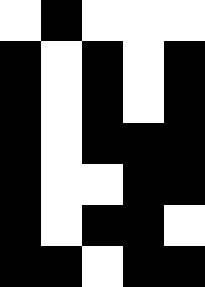[["white", "black", "white", "white", "white"], ["black", "white", "black", "white", "black"], ["black", "white", "black", "white", "black"], ["black", "white", "black", "black", "black"], ["black", "white", "white", "black", "black"], ["black", "white", "black", "black", "white"], ["black", "black", "white", "black", "black"]]